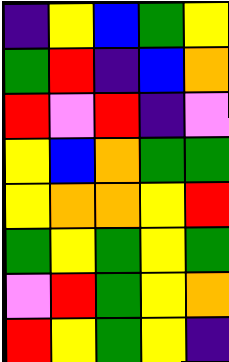[["indigo", "yellow", "blue", "green", "yellow"], ["green", "red", "indigo", "blue", "orange"], ["red", "violet", "red", "indigo", "violet"], ["yellow", "blue", "orange", "green", "green"], ["yellow", "orange", "orange", "yellow", "red"], ["green", "yellow", "green", "yellow", "green"], ["violet", "red", "green", "yellow", "orange"], ["red", "yellow", "green", "yellow", "indigo"]]